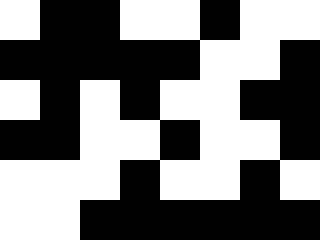[["white", "black", "black", "white", "white", "black", "white", "white"], ["black", "black", "black", "black", "black", "white", "white", "black"], ["white", "black", "white", "black", "white", "white", "black", "black"], ["black", "black", "white", "white", "black", "white", "white", "black"], ["white", "white", "white", "black", "white", "white", "black", "white"], ["white", "white", "black", "black", "black", "black", "black", "black"]]